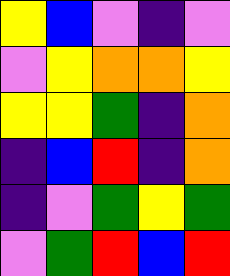[["yellow", "blue", "violet", "indigo", "violet"], ["violet", "yellow", "orange", "orange", "yellow"], ["yellow", "yellow", "green", "indigo", "orange"], ["indigo", "blue", "red", "indigo", "orange"], ["indigo", "violet", "green", "yellow", "green"], ["violet", "green", "red", "blue", "red"]]